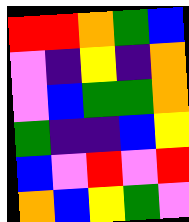[["red", "red", "orange", "green", "blue"], ["violet", "indigo", "yellow", "indigo", "orange"], ["violet", "blue", "green", "green", "orange"], ["green", "indigo", "indigo", "blue", "yellow"], ["blue", "violet", "red", "violet", "red"], ["orange", "blue", "yellow", "green", "violet"]]